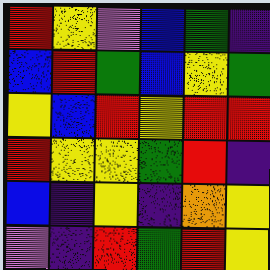[["red", "yellow", "violet", "blue", "green", "indigo"], ["blue", "red", "green", "blue", "yellow", "green"], ["yellow", "blue", "red", "yellow", "red", "red"], ["red", "yellow", "yellow", "green", "red", "indigo"], ["blue", "indigo", "yellow", "indigo", "orange", "yellow"], ["violet", "indigo", "red", "green", "red", "yellow"]]